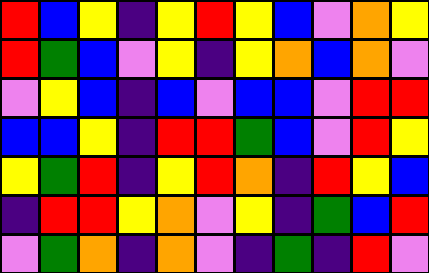[["red", "blue", "yellow", "indigo", "yellow", "red", "yellow", "blue", "violet", "orange", "yellow"], ["red", "green", "blue", "violet", "yellow", "indigo", "yellow", "orange", "blue", "orange", "violet"], ["violet", "yellow", "blue", "indigo", "blue", "violet", "blue", "blue", "violet", "red", "red"], ["blue", "blue", "yellow", "indigo", "red", "red", "green", "blue", "violet", "red", "yellow"], ["yellow", "green", "red", "indigo", "yellow", "red", "orange", "indigo", "red", "yellow", "blue"], ["indigo", "red", "red", "yellow", "orange", "violet", "yellow", "indigo", "green", "blue", "red"], ["violet", "green", "orange", "indigo", "orange", "violet", "indigo", "green", "indigo", "red", "violet"]]